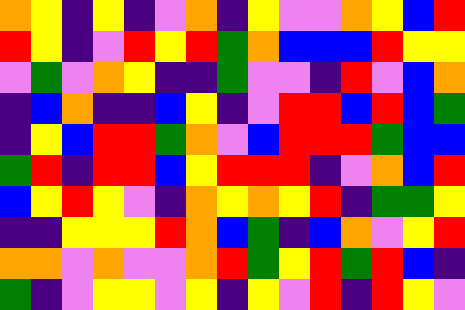[["orange", "yellow", "indigo", "yellow", "indigo", "violet", "orange", "indigo", "yellow", "violet", "violet", "orange", "yellow", "blue", "red"], ["red", "yellow", "indigo", "violet", "red", "yellow", "red", "green", "orange", "blue", "blue", "blue", "red", "yellow", "yellow"], ["violet", "green", "violet", "orange", "yellow", "indigo", "indigo", "green", "violet", "violet", "indigo", "red", "violet", "blue", "orange"], ["indigo", "blue", "orange", "indigo", "indigo", "blue", "yellow", "indigo", "violet", "red", "red", "blue", "red", "blue", "green"], ["indigo", "yellow", "blue", "red", "red", "green", "orange", "violet", "blue", "red", "red", "red", "green", "blue", "blue"], ["green", "red", "indigo", "red", "red", "blue", "yellow", "red", "red", "red", "indigo", "violet", "orange", "blue", "red"], ["blue", "yellow", "red", "yellow", "violet", "indigo", "orange", "yellow", "orange", "yellow", "red", "indigo", "green", "green", "yellow"], ["indigo", "indigo", "yellow", "yellow", "yellow", "red", "orange", "blue", "green", "indigo", "blue", "orange", "violet", "yellow", "red"], ["orange", "orange", "violet", "orange", "violet", "violet", "orange", "red", "green", "yellow", "red", "green", "red", "blue", "indigo"], ["green", "indigo", "violet", "yellow", "yellow", "violet", "yellow", "indigo", "yellow", "violet", "red", "indigo", "red", "yellow", "violet"]]